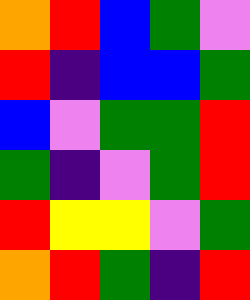[["orange", "red", "blue", "green", "violet"], ["red", "indigo", "blue", "blue", "green"], ["blue", "violet", "green", "green", "red"], ["green", "indigo", "violet", "green", "red"], ["red", "yellow", "yellow", "violet", "green"], ["orange", "red", "green", "indigo", "red"]]